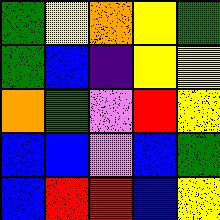[["green", "yellow", "orange", "yellow", "green"], ["green", "blue", "indigo", "yellow", "yellow"], ["orange", "green", "violet", "red", "yellow"], ["blue", "blue", "violet", "blue", "green"], ["blue", "red", "red", "blue", "yellow"]]